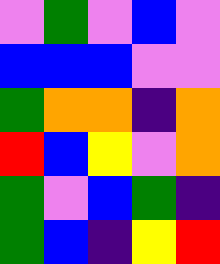[["violet", "green", "violet", "blue", "violet"], ["blue", "blue", "blue", "violet", "violet"], ["green", "orange", "orange", "indigo", "orange"], ["red", "blue", "yellow", "violet", "orange"], ["green", "violet", "blue", "green", "indigo"], ["green", "blue", "indigo", "yellow", "red"]]